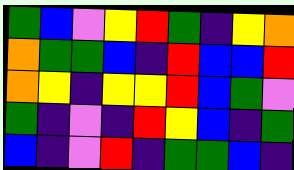[["green", "blue", "violet", "yellow", "red", "green", "indigo", "yellow", "orange"], ["orange", "green", "green", "blue", "indigo", "red", "blue", "blue", "red"], ["orange", "yellow", "indigo", "yellow", "yellow", "red", "blue", "green", "violet"], ["green", "indigo", "violet", "indigo", "red", "yellow", "blue", "indigo", "green"], ["blue", "indigo", "violet", "red", "indigo", "green", "green", "blue", "indigo"]]